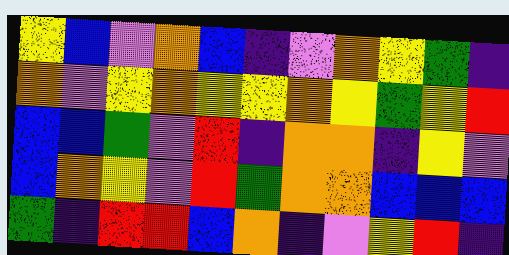[["yellow", "blue", "violet", "orange", "blue", "indigo", "violet", "orange", "yellow", "green", "indigo"], ["orange", "violet", "yellow", "orange", "yellow", "yellow", "orange", "yellow", "green", "yellow", "red"], ["blue", "blue", "green", "violet", "red", "indigo", "orange", "orange", "indigo", "yellow", "violet"], ["blue", "orange", "yellow", "violet", "red", "green", "orange", "orange", "blue", "blue", "blue"], ["green", "indigo", "red", "red", "blue", "orange", "indigo", "violet", "yellow", "red", "indigo"]]